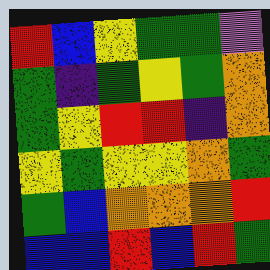[["red", "blue", "yellow", "green", "green", "violet"], ["green", "indigo", "green", "yellow", "green", "orange"], ["green", "yellow", "red", "red", "indigo", "orange"], ["yellow", "green", "yellow", "yellow", "orange", "green"], ["green", "blue", "orange", "orange", "orange", "red"], ["blue", "blue", "red", "blue", "red", "green"]]